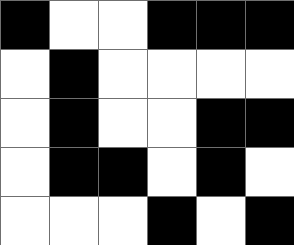[["black", "white", "white", "black", "black", "black"], ["white", "black", "white", "white", "white", "white"], ["white", "black", "white", "white", "black", "black"], ["white", "black", "black", "white", "black", "white"], ["white", "white", "white", "black", "white", "black"]]